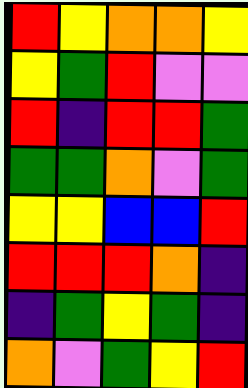[["red", "yellow", "orange", "orange", "yellow"], ["yellow", "green", "red", "violet", "violet"], ["red", "indigo", "red", "red", "green"], ["green", "green", "orange", "violet", "green"], ["yellow", "yellow", "blue", "blue", "red"], ["red", "red", "red", "orange", "indigo"], ["indigo", "green", "yellow", "green", "indigo"], ["orange", "violet", "green", "yellow", "red"]]